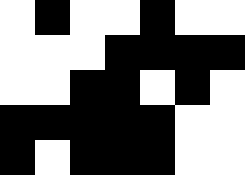[["white", "black", "white", "white", "black", "white", "white"], ["white", "white", "white", "black", "black", "black", "black"], ["white", "white", "black", "black", "white", "black", "white"], ["black", "black", "black", "black", "black", "white", "white"], ["black", "white", "black", "black", "black", "white", "white"]]